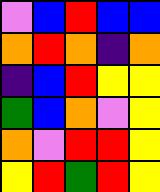[["violet", "blue", "red", "blue", "blue"], ["orange", "red", "orange", "indigo", "orange"], ["indigo", "blue", "red", "yellow", "yellow"], ["green", "blue", "orange", "violet", "yellow"], ["orange", "violet", "red", "red", "yellow"], ["yellow", "red", "green", "red", "yellow"]]